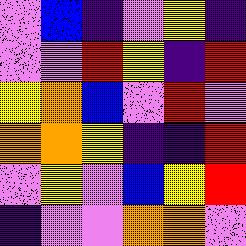[["violet", "blue", "indigo", "violet", "yellow", "indigo"], ["violet", "violet", "red", "yellow", "indigo", "red"], ["yellow", "orange", "blue", "violet", "red", "violet"], ["orange", "orange", "yellow", "indigo", "indigo", "red"], ["violet", "yellow", "violet", "blue", "yellow", "red"], ["indigo", "violet", "violet", "orange", "orange", "violet"]]